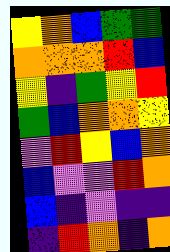[["yellow", "orange", "blue", "green", "green"], ["orange", "orange", "orange", "red", "blue"], ["yellow", "indigo", "green", "yellow", "red"], ["green", "blue", "orange", "orange", "yellow"], ["violet", "red", "yellow", "blue", "orange"], ["blue", "violet", "violet", "red", "orange"], ["blue", "indigo", "violet", "indigo", "indigo"], ["indigo", "red", "orange", "indigo", "orange"]]